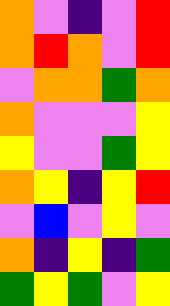[["orange", "violet", "indigo", "violet", "red"], ["orange", "red", "orange", "violet", "red"], ["violet", "orange", "orange", "green", "orange"], ["orange", "violet", "violet", "violet", "yellow"], ["yellow", "violet", "violet", "green", "yellow"], ["orange", "yellow", "indigo", "yellow", "red"], ["violet", "blue", "violet", "yellow", "violet"], ["orange", "indigo", "yellow", "indigo", "green"], ["green", "yellow", "green", "violet", "yellow"]]